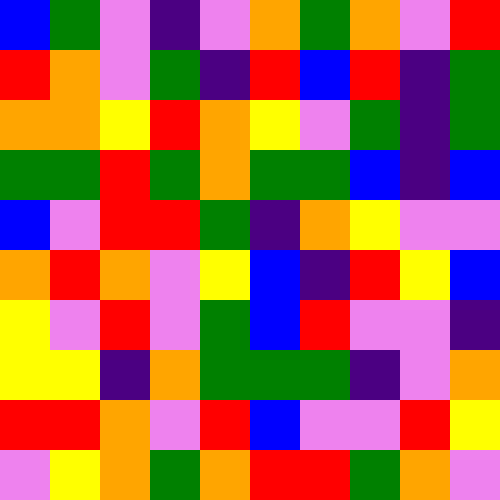[["blue", "green", "violet", "indigo", "violet", "orange", "green", "orange", "violet", "red"], ["red", "orange", "violet", "green", "indigo", "red", "blue", "red", "indigo", "green"], ["orange", "orange", "yellow", "red", "orange", "yellow", "violet", "green", "indigo", "green"], ["green", "green", "red", "green", "orange", "green", "green", "blue", "indigo", "blue"], ["blue", "violet", "red", "red", "green", "indigo", "orange", "yellow", "violet", "violet"], ["orange", "red", "orange", "violet", "yellow", "blue", "indigo", "red", "yellow", "blue"], ["yellow", "violet", "red", "violet", "green", "blue", "red", "violet", "violet", "indigo"], ["yellow", "yellow", "indigo", "orange", "green", "green", "green", "indigo", "violet", "orange"], ["red", "red", "orange", "violet", "red", "blue", "violet", "violet", "red", "yellow"], ["violet", "yellow", "orange", "green", "orange", "red", "red", "green", "orange", "violet"]]